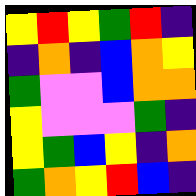[["yellow", "red", "yellow", "green", "red", "indigo"], ["indigo", "orange", "indigo", "blue", "orange", "yellow"], ["green", "violet", "violet", "blue", "orange", "orange"], ["yellow", "violet", "violet", "violet", "green", "indigo"], ["yellow", "green", "blue", "yellow", "indigo", "orange"], ["green", "orange", "yellow", "red", "blue", "indigo"]]